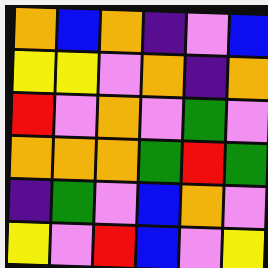[["orange", "blue", "orange", "indigo", "violet", "blue"], ["yellow", "yellow", "violet", "orange", "indigo", "orange"], ["red", "violet", "orange", "violet", "green", "violet"], ["orange", "orange", "orange", "green", "red", "green"], ["indigo", "green", "violet", "blue", "orange", "violet"], ["yellow", "violet", "red", "blue", "violet", "yellow"]]